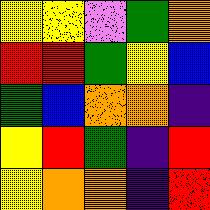[["yellow", "yellow", "violet", "green", "orange"], ["red", "red", "green", "yellow", "blue"], ["green", "blue", "orange", "orange", "indigo"], ["yellow", "red", "green", "indigo", "red"], ["yellow", "orange", "orange", "indigo", "red"]]